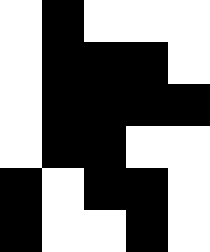[["white", "black", "white", "white", "white"], ["white", "black", "black", "black", "white"], ["white", "black", "black", "black", "black"], ["white", "black", "black", "white", "white"], ["black", "white", "black", "black", "white"], ["black", "white", "white", "black", "white"]]